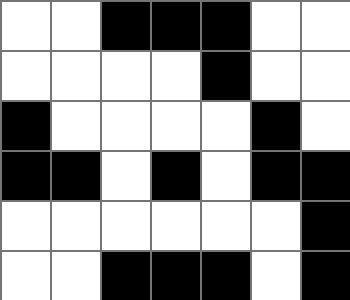[["white", "white", "black", "black", "black", "white", "white"], ["white", "white", "white", "white", "black", "white", "white"], ["black", "white", "white", "white", "white", "black", "white"], ["black", "black", "white", "black", "white", "black", "black"], ["white", "white", "white", "white", "white", "white", "black"], ["white", "white", "black", "black", "black", "white", "black"]]